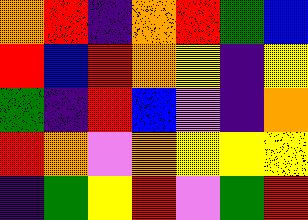[["orange", "red", "indigo", "orange", "red", "green", "blue"], ["red", "blue", "red", "orange", "yellow", "indigo", "yellow"], ["green", "indigo", "red", "blue", "violet", "indigo", "orange"], ["red", "orange", "violet", "orange", "yellow", "yellow", "yellow"], ["indigo", "green", "yellow", "red", "violet", "green", "red"]]